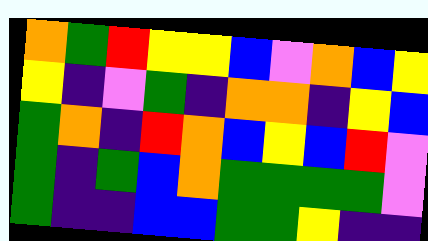[["orange", "green", "red", "yellow", "yellow", "blue", "violet", "orange", "blue", "yellow"], ["yellow", "indigo", "violet", "green", "indigo", "orange", "orange", "indigo", "yellow", "blue"], ["green", "orange", "indigo", "red", "orange", "blue", "yellow", "blue", "red", "violet"], ["green", "indigo", "green", "blue", "orange", "green", "green", "green", "green", "violet"], ["green", "indigo", "indigo", "blue", "blue", "green", "green", "yellow", "indigo", "indigo"]]